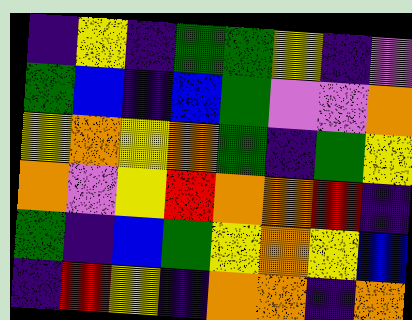[["indigo", "yellow", "indigo", "green", "green", "yellow", "indigo", "violet"], ["green", "blue", "indigo", "blue", "green", "violet", "violet", "orange"], ["yellow", "orange", "yellow", "orange", "green", "indigo", "green", "yellow"], ["orange", "violet", "yellow", "red", "orange", "orange", "red", "indigo"], ["green", "indigo", "blue", "green", "yellow", "orange", "yellow", "blue"], ["indigo", "red", "yellow", "indigo", "orange", "orange", "indigo", "orange"]]